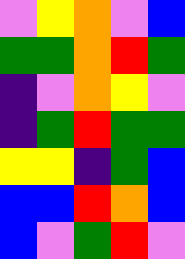[["violet", "yellow", "orange", "violet", "blue"], ["green", "green", "orange", "red", "green"], ["indigo", "violet", "orange", "yellow", "violet"], ["indigo", "green", "red", "green", "green"], ["yellow", "yellow", "indigo", "green", "blue"], ["blue", "blue", "red", "orange", "blue"], ["blue", "violet", "green", "red", "violet"]]